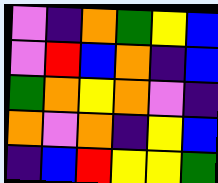[["violet", "indigo", "orange", "green", "yellow", "blue"], ["violet", "red", "blue", "orange", "indigo", "blue"], ["green", "orange", "yellow", "orange", "violet", "indigo"], ["orange", "violet", "orange", "indigo", "yellow", "blue"], ["indigo", "blue", "red", "yellow", "yellow", "green"]]